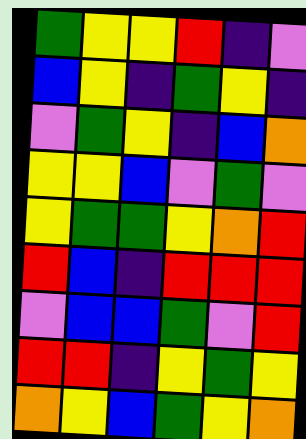[["green", "yellow", "yellow", "red", "indigo", "violet"], ["blue", "yellow", "indigo", "green", "yellow", "indigo"], ["violet", "green", "yellow", "indigo", "blue", "orange"], ["yellow", "yellow", "blue", "violet", "green", "violet"], ["yellow", "green", "green", "yellow", "orange", "red"], ["red", "blue", "indigo", "red", "red", "red"], ["violet", "blue", "blue", "green", "violet", "red"], ["red", "red", "indigo", "yellow", "green", "yellow"], ["orange", "yellow", "blue", "green", "yellow", "orange"]]